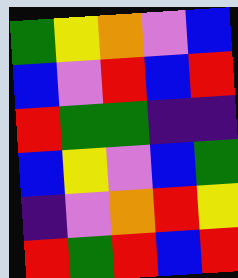[["green", "yellow", "orange", "violet", "blue"], ["blue", "violet", "red", "blue", "red"], ["red", "green", "green", "indigo", "indigo"], ["blue", "yellow", "violet", "blue", "green"], ["indigo", "violet", "orange", "red", "yellow"], ["red", "green", "red", "blue", "red"]]